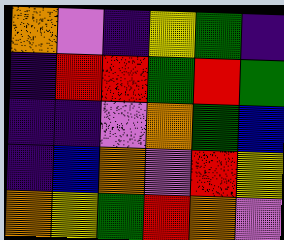[["orange", "violet", "indigo", "yellow", "green", "indigo"], ["indigo", "red", "red", "green", "red", "green"], ["indigo", "indigo", "violet", "orange", "green", "blue"], ["indigo", "blue", "orange", "violet", "red", "yellow"], ["orange", "yellow", "green", "red", "orange", "violet"]]